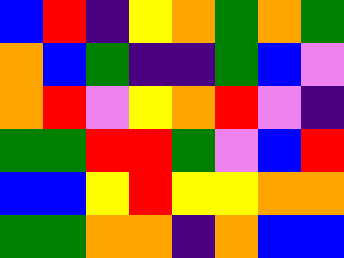[["blue", "red", "indigo", "yellow", "orange", "green", "orange", "green"], ["orange", "blue", "green", "indigo", "indigo", "green", "blue", "violet"], ["orange", "red", "violet", "yellow", "orange", "red", "violet", "indigo"], ["green", "green", "red", "red", "green", "violet", "blue", "red"], ["blue", "blue", "yellow", "red", "yellow", "yellow", "orange", "orange"], ["green", "green", "orange", "orange", "indigo", "orange", "blue", "blue"]]